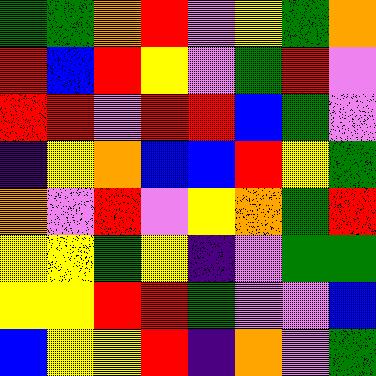[["green", "green", "orange", "red", "violet", "yellow", "green", "orange"], ["red", "blue", "red", "yellow", "violet", "green", "red", "violet"], ["red", "red", "violet", "red", "red", "blue", "green", "violet"], ["indigo", "yellow", "orange", "blue", "blue", "red", "yellow", "green"], ["orange", "violet", "red", "violet", "yellow", "orange", "green", "red"], ["yellow", "yellow", "green", "yellow", "indigo", "violet", "green", "green"], ["yellow", "yellow", "red", "red", "green", "violet", "violet", "blue"], ["blue", "yellow", "yellow", "red", "indigo", "orange", "violet", "green"]]